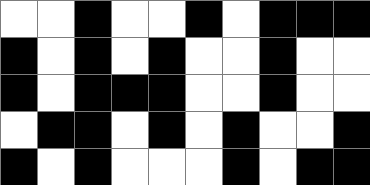[["white", "white", "black", "white", "white", "black", "white", "black", "black", "black"], ["black", "white", "black", "white", "black", "white", "white", "black", "white", "white"], ["black", "white", "black", "black", "black", "white", "white", "black", "white", "white"], ["white", "black", "black", "white", "black", "white", "black", "white", "white", "black"], ["black", "white", "black", "white", "white", "white", "black", "white", "black", "black"]]